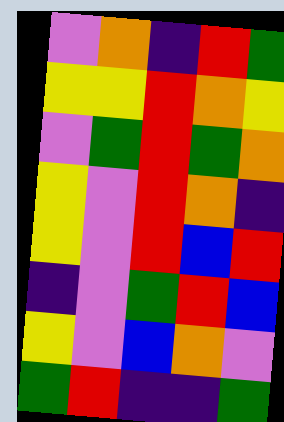[["violet", "orange", "indigo", "red", "green"], ["yellow", "yellow", "red", "orange", "yellow"], ["violet", "green", "red", "green", "orange"], ["yellow", "violet", "red", "orange", "indigo"], ["yellow", "violet", "red", "blue", "red"], ["indigo", "violet", "green", "red", "blue"], ["yellow", "violet", "blue", "orange", "violet"], ["green", "red", "indigo", "indigo", "green"]]